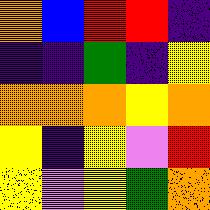[["orange", "blue", "red", "red", "indigo"], ["indigo", "indigo", "green", "indigo", "yellow"], ["orange", "orange", "orange", "yellow", "orange"], ["yellow", "indigo", "yellow", "violet", "red"], ["yellow", "violet", "yellow", "green", "orange"]]